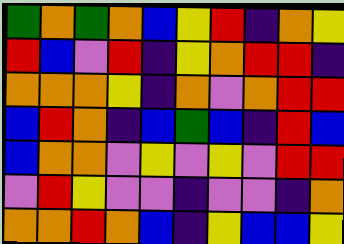[["green", "orange", "green", "orange", "blue", "yellow", "red", "indigo", "orange", "yellow"], ["red", "blue", "violet", "red", "indigo", "yellow", "orange", "red", "red", "indigo"], ["orange", "orange", "orange", "yellow", "indigo", "orange", "violet", "orange", "red", "red"], ["blue", "red", "orange", "indigo", "blue", "green", "blue", "indigo", "red", "blue"], ["blue", "orange", "orange", "violet", "yellow", "violet", "yellow", "violet", "red", "red"], ["violet", "red", "yellow", "violet", "violet", "indigo", "violet", "violet", "indigo", "orange"], ["orange", "orange", "red", "orange", "blue", "indigo", "yellow", "blue", "blue", "yellow"]]